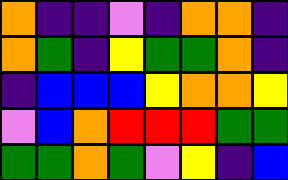[["orange", "indigo", "indigo", "violet", "indigo", "orange", "orange", "indigo"], ["orange", "green", "indigo", "yellow", "green", "green", "orange", "indigo"], ["indigo", "blue", "blue", "blue", "yellow", "orange", "orange", "yellow"], ["violet", "blue", "orange", "red", "red", "red", "green", "green"], ["green", "green", "orange", "green", "violet", "yellow", "indigo", "blue"]]